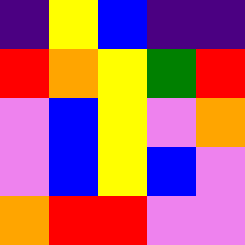[["indigo", "yellow", "blue", "indigo", "indigo"], ["red", "orange", "yellow", "green", "red"], ["violet", "blue", "yellow", "violet", "orange"], ["violet", "blue", "yellow", "blue", "violet"], ["orange", "red", "red", "violet", "violet"]]